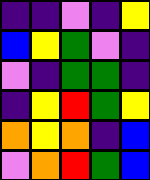[["indigo", "indigo", "violet", "indigo", "yellow"], ["blue", "yellow", "green", "violet", "indigo"], ["violet", "indigo", "green", "green", "indigo"], ["indigo", "yellow", "red", "green", "yellow"], ["orange", "yellow", "orange", "indigo", "blue"], ["violet", "orange", "red", "green", "blue"]]